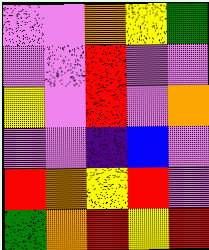[["violet", "violet", "orange", "yellow", "green"], ["violet", "violet", "red", "violet", "violet"], ["yellow", "violet", "red", "violet", "orange"], ["violet", "violet", "indigo", "blue", "violet"], ["red", "orange", "yellow", "red", "violet"], ["green", "orange", "red", "yellow", "red"]]